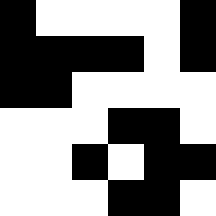[["black", "white", "white", "white", "white", "black"], ["black", "black", "black", "black", "white", "black"], ["black", "black", "white", "white", "white", "white"], ["white", "white", "white", "black", "black", "white"], ["white", "white", "black", "white", "black", "black"], ["white", "white", "white", "black", "black", "white"]]